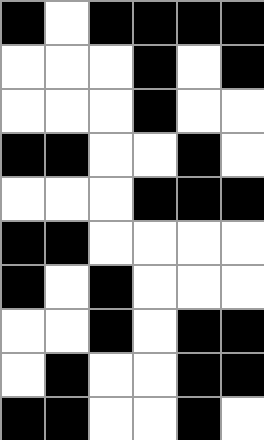[["black", "white", "black", "black", "black", "black"], ["white", "white", "white", "black", "white", "black"], ["white", "white", "white", "black", "white", "white"], ["black", "black", "white", "white", "black", "white"], ["white", "white", "white", "black", "black", "black"], ["black", "black", "white", "white", "white", "white"], ["black", "white", "black", "white", "white", "white"], ["white", "white", "black", "white", "black", "black"], ["white", "black", "white", "white", "black", "black"], ["black", "black", "white", "white", "black", "white"]]